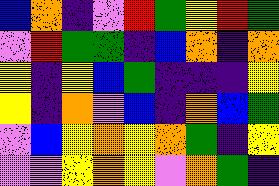[["blue", "orange", "indigo", "violet", "red", "green", "yellow", "red", "green"], ["violet", "red", "green", "green", "indigo", "blue", "orange", "indigo", "orange"], ["yellow", "indigo", "yellow", "blue", "green", "indigo", "indigo", "indigo", "yellow"], ["yellow", "indigo", "orange", "violet", "blue", "indigo", "orange", "blue", "green"], ["violet", "blue", "yellow", "orange", "yellow", "orange", "green", "indigo", "yellow"], ["violet", "violet", "yellow", "orange", "yellow", "violet", "orange", "green", "indigo"]]